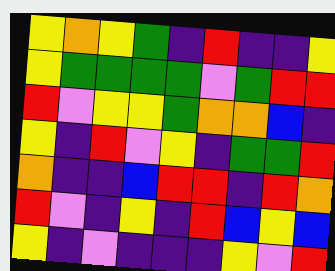[["yellow", "orange", "yellow", "green", "indigo", "red", "indigo", "indigo", "yellow"], ["yellow", "green", "green", "green", "green", "violet", "green", "red", "red"], ["red", "violet", "yellow", "yellow", "green", "orange", "orange", "blue", "indigo"], ["yellow", "indigo", "red", "violet", "yellow", "indigo", "green", "green", "red"], ["orange", "indigo", "indigo", "blue", "red", "red", "indigo", "red", "orange"], ["red", "violet", "indigo", "yellow", "indigo", "red", "blue", "yellow", "blue"], ["yellow", "indigo", "violet", "indigo", "indigo", "indigo", "yellow", "violet", "red"]]